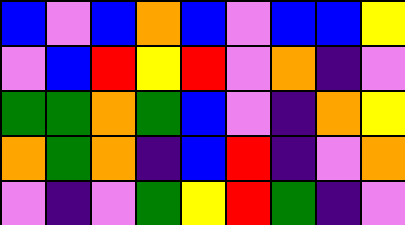[["blue", "violet", "blue", "orange", "blue", "violet", "blue", "blue", "yellow"], ["violet", "blue", "red", "yellow", "red", "violet", "orange", "indigo", "violet"], ["green", "green", "orange", "green", "blue", "violet", "indigo", "orange", "yellow"], ["orange", "green", "orange", "indigo", "blue", "red", "indigo", "violet", "orange"], ["violet", "indigo", "violet", "green", "yellow", "red", "green", "indigo", "violet"]]